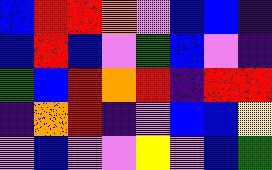[["blue", "red", "red", "orange", "violet", "blue", "blue", "indigo"], ["blue", "red", "blue", "violet", "green", "blue", "violet", "indigo"], ["green", "blue", "red", "orange", "red", "indigo", "red", "red"], ["indigo", "orange", "red", "indigo", "violet", "blue", "blue", "yellow"], ["violet", "blue", "violet", "violet", "yellow", "violet", "blue", "green"]]